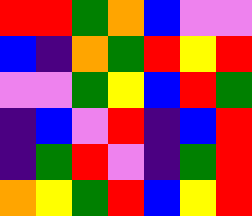[["red", "red", "green", "orange", "blue", "violet", "violet"], ["blue", "indigo", "orange", "green", "red", "yellow", "red"], ["violet", "violet", "green", "yellow", "blue", "red", "green"], ["indigo", "blue", "violet", "red", "indigo", "blue", "red"], ["indigo", "green", "red", "violet", "indigo", "green", "red"], ["orange", "yellow", "green", "red", "blue", "yellow", "red"]]